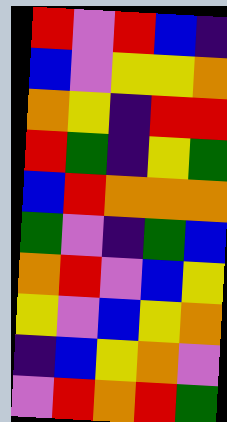[["red", "violet", "red", "blue", "indigo"], ["blue", "violet", "yellow", "yellow", "orange"], ["orange", "yellow", "indigo", "red", "red"], ["red", "green", "indigo", "yellow", "green"], ["blue", "red", "orange", "orange", "orange"], ["green", "violet", "indigo", "green", "blue"], ["orange", "red", "violet", "blue", "yellow"], ["yellow", "violet", "blue", "yellow", "orange"], ["indigo", "blue", "yellow", "orange", "violet"], ["violet", "red", "orange", "red", "green"]]